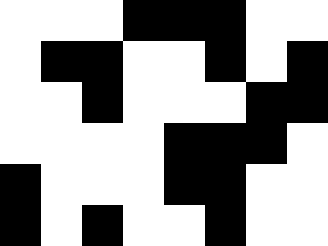[["white", "white", "white", "black", "black", "black", "white", "white"], ["white", "black", "black", "white", "white", "black", "white", "black"], ["white", "white", "black", "white", "white", "white", "black", "black"], ["white", "white", "white", "white", "black", "black", "black", "white"], ["black", "white", "white", "white", "black", "black", "white", "white"], ["black", "white", "black", "white", "white", "black", "white", "white"]]